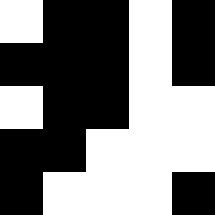[["white", "black", "black", "white", "black"], ["black", "black", "black", "white", "black"], ["white", "black", "black", "white", "white"], ["black", "black", "white", "white", "white"], ["black", "white", "white", "white", "black"]]